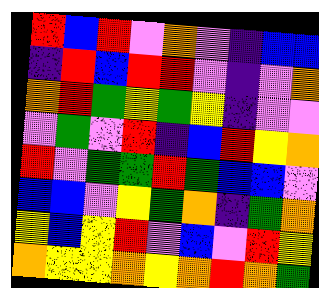[["red", "blue", "red", "violet", "orange", "violet", "indigo", "blue", "blue"], ["indigo", "red", "blue", "red", "red", "violet", "indigo", "violet", "orange"], ["orange", "red", "green", "yellow", "green", "yellow", "indigo", "violet", "violet"], ["violet", "green", "violet", "red", "indigo", "blue", "red", "yellow", "orange"], ["red", "violet", "green", "green", "red", "green", "blue", "blue", "violet"], ["blue", "blue", "violet", "yellow", "green", "orange", "indigo", "green", "orange"], ["yellow", "blue", "yellow", "red", "violet", "blue", "violet", "red", "yellow"], ["orange", "yellow", "yellow", "orange", "yellow", "orange", "red", "orange", "green"]]